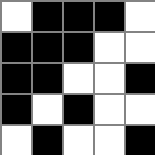[["white", "black", "black", "black", "white"], ["black", "black", "black", "white", "white"], ["black", "black", "white", "white", "black"], ["black", "white", "black", "white", "white"], ["white", "black", "white", "white", "black"]]